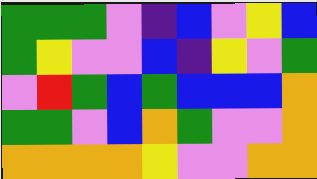[["green", "green", "green", "violet", "indigo", "blue", "violet", "yellow", "blue"], ["green", "yellow", "violet", "violet", "blue", "indigo", "yellow", "violet", "green"], ["violet", "red", "green", "blue", "green", "blue", "blue", "blue", "orange"], ["green", "green", "violet", "blue", "orange", "green", "violet", "violet", "orange"], ["orange", "orange", "orange", "orange", "yellow", "violet", "violet", "orange", "orange"]]